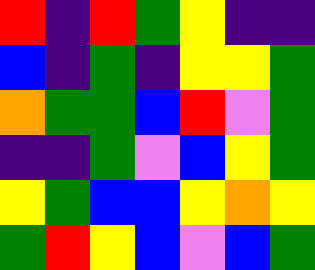[["red", "indigo", "red", "green", "yellow", "indigo", "indigo"], ["blue", "indigo", "green", "indigo", "yellow", "yellow", "green"], ["orange", "green", "green", "blue", "red", "violet", "green"], ["indigo", "indigo", "green", "violet", "blue", "yellow", "green"], ["yellow", "green", "blue", "blue", "yellow", "orange", "yellow"], ["green", "red", "yellow", "blue", "violet", "blue", "green"]]